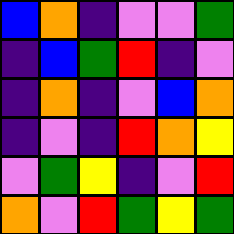[["blue", "orange", "indigo", "violet", "violet", "green"], ["indigo", "blue", "green", "red", "indigo", "violet"], ["indigo", "orange", "indigo", "violet", "blue", "orange"], ["indigo", "violet", "indigo", "red", "orange", "yellow"], ["violet", "green", "yellow", "indigo", "violet", "red"], ["orange", "violet", "red", "green", "yellow", "green"]]